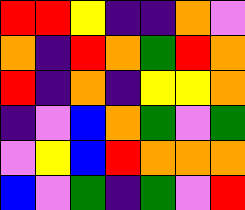[["red", "red", "yellow", "indigo", "indigo", "orange", "violet"], ["orange", "indigo", "red", "orange", "green", "red", "orange"], ["red", "indigo", "orange", "indigo", "yellow", "yellow", "orange"], ["indigo", "violet", "blue", "orange", "green", "violet", "green"], ["violet", "yellow", "blue", "red", "orange", "orange", "orange"], ["blue", "violet", "green", "indigo", "green", "violet", "red"]]